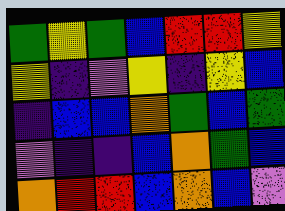[["green", "yellow", "green", "blue", "red", "red", "yellow"], ["yellow", "indigo", "violet", "yellow", "indigo", "yellow", "blue"], ["indigo", "blue", "blue", "orange", "green", "blue", "green"], ["violet", "indigo", "indigo", "blue", "orange", "green", "blue"], ["orange", "red", "red", "blue", "orange", "blue", "violet"]]